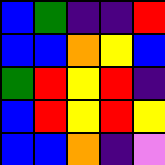[["blue", "green", "indigo", "indigo", "red"], ["blue", "blue", "orange", "yellow", "blue"], ["green", "red", "yellow", "red", "indigo"], ["blue", "red", "yellow", "red", "yellow"], ["blue", "blue", "orange", "indigo", "violet"]]